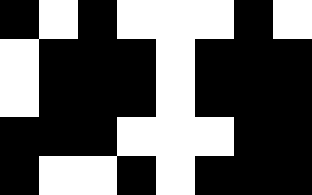[["black", "white", "black", "white", "white", "white", "black", "white"], ["white", "black", "black", "black", "white", "black", "black", "black"], ["white", "black", "black", "black", "white", "black", "black", "black"], ["black", "black", "black", "white", "white", "white", "black", "black"], ["black", "white", "white", "black", "white", "black", "black", "black"]]